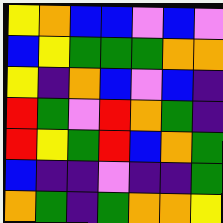[["yellow", "orange", "blue", "blue", "violet", "blue", "violet"], ["blue", "yellow", "green", "green", "green", "orange", "orange"], ["yellow", "indigo", "orange", "blue", "violet", "blue", "indigo"], ["red", "green", "violet", "red", "orange", "green", "indigo"], ["red", "yellow", "green", "red", "blue", "orange", "green"], ["blue", "indigo", "indigo", "violet", "indigo", "indigo", "green"], ["orange", "green", "indigo", "green", "orange", "orange", "yellow"]]